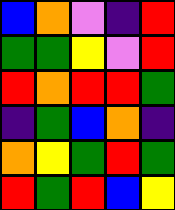[["blue", "orange", "violet", "indigo", "red"], ["green", "green", "yellow", "violet", "red"], ["red", "orange", "red", "red", "green"], ["indigo", "green", "blue", "orange", "indigo"], ["orange", "yellow", "green", "red", "green"], ["red", "green", "red", "blue", "yellow"]]